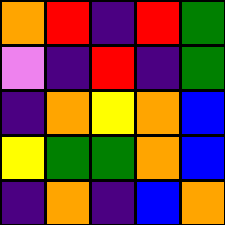[["orange", "red", "indigo", "red", "green"], ["violet", "indigo", "red", "indigo", "green"], ["indigo", "orange", "yellow", "orange", "blue"], ["yellow", "green", "green", "orange", "blue"], ["indigo", "orange", "indigo", "blue", "orange"]]